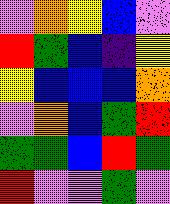[["violet", "orange", "yellow", "blue", "violet"], ["red", "green", "blue", "indigo", "yellow"], ["yellow", "blue", "blue", "blue", "orange"], ["violet", "orange", "blue", "green", "red"], ["green", "green", "blue", "red", "green"], ["red", "violet", "violet", "green", "violet"]]